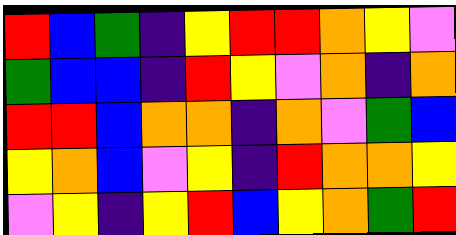[["red", "blue", "green", "indigo", "yellow", "red", "red", "orange", "yellow", "violet"], ["green", "blue", "blue", "indigo", "red", "yellow", "violet", "orange", "indigo", "orange"], ["red", "red", "blue", "orange", "orange", "indigo", "orange", "violet", "green", "blue"], ["yellow", "orange", "blue", "violet", "yellow", "indigo", "red", "orange", "orange", "yellow"], ["violet", "yellow", "indigo", "yellow", "red", "blue", "yellow", "orange", "green", "red"]]